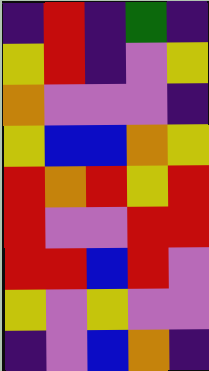[["indigo", "red", "indigo", "green", "indigo"], ["yellow", "red", "indigo", "violet", "yellow"], ["orange", "violet", "violet", "violet", "indigo"], ["yellow", "blue", "blue", "orange", "yellow"], ["red", "orange", "red", "yellow", "red"], ["red", "violet", "violet", "red", "red"], ["red", "red", "blue", "red", "violet"], ["yellow", "violet", "yellow", "violet", "violet"], ["indigo", "violet", "blue", "orange", "indigo"]]